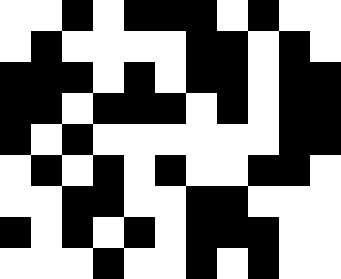[["white", "white", "black", "white", "black", "black", "black", "white", "black", "white", "white"], ["white", "black", "white", "white", "white", "white", "black", "black", "white", "black", "white"], ["black", "black", "black", "white", "black", "white", "black", "black", "white", "black", "black"], ["black", "black", "white", "black", "black", "black", "white", "black", "white", "black", "black"], ["black", "white", "black", "white", "white", "white", "white", "white", "white", "black", "black"], ["white", "black", "white", "black", "white", "black", "white", "white", "black", "black", "white"], ["white", "white", "black", "black", "white", "white", "black", "black", "white", "white", "white"], ["black", "white", "black", "white", "black", "white", "black", "black", "black", "white", "white"], ["white", "white", "white", "black", "white", "white", "black", "white", "black", "white", "white"]]